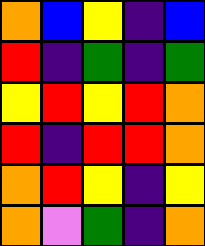[["orange", "blue", "yellow", "indigo", "blue"], ["red", "indigo", "green", "indigo", "green"], ["yellow", "red", "yellow", "red", "orange"], ["red", "indigo", "red", "red", "orange"], ["orange", "red", "yellow", "indigo", "yellow"], ["orange", "violet", "green", "indigo", "orange"]]